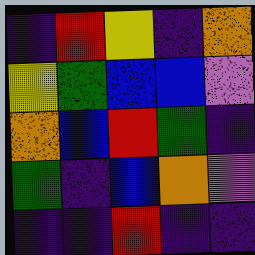[["indigo", "red", "yellow", "indigo", "orange"], ["yellow", "green", "blue", "blue", "violet"], ["orange", "blue", "red", "green", "indigo"], ["green", "indigo", "blue", "orange", "violet"], ["indigo", "indigo", "red", "indigo", "indigo"]]